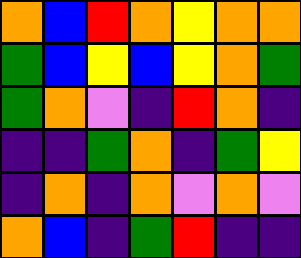[["orange", "blue", "red", "orange", "yellow", "orange", "orange"], ["green", "blue", "yellow", "blue", "yellow", "orange", "green"], ["green", "orange", "violet", "indigo", "red", "orange", "indigo"], ["indigo", "indigo", "green", "orange", "indigo", "green", "yellow"], ["indigo", "orange", "indigo", "orange", "violet", "orange", "violet"], ["orange", "blue", "indigo", "green", "red", "indigo", "indigo"]]